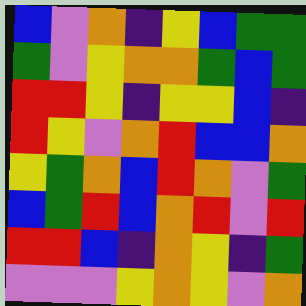[["blue", "violet", "orange", "indigo", "yellow", "blue", "green", "green"], ["green", "violet", "yellow", "orange", "orange", "green", "blue", "green"], ["red", "red", "yellow", "indigo", "yellow", "yellow", "blue", "indigo"], ["red", "yellow", "violet", "orange", "red", "blue", "blue", "orange"], ["yellow", "green", "orange", "blue", "red", "orange", "violet", "green"], ["blue", "green", "red", "blue", "orange", "red", "violet", "red"], ["red", "red", "blue", "indigo", "orange", "yellow", "indigo", "green"], ["violet", "violet", "violet", "yellow", "orange", "yellow", "violet", "orange"]]